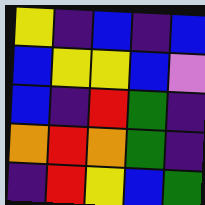[["yellow", "indigo", "blue", "indigo", "blue"], ["blue", "yellow", "yellow", "blue", "violet"], ["blue", "indigo", "red", "green", "indigo"], ["orange", "red", "orange", "green", "indigo"], ["indigo", "red", "yellow", "blue", "green"]]